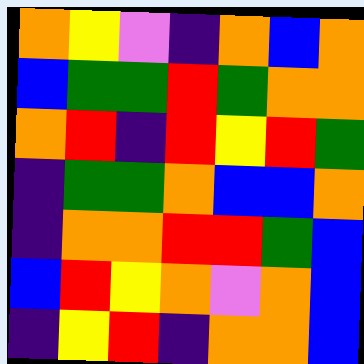[["orange", "yellow", "violet", "indigo", "orange", "blue", "orange"], ["blue", "green", "green", "red", "green", "orange", "orange"], ["orange", "red", "indigo", "red", "yellow", "red", "green"], ["indigo", "green", "green", "orange", "blue", "blue", "orange"], ["indigo", "orange", "orange", "red", "red", "green", "blue"], ["blue", "red", "yellow", "orange", "violet", "orange", "blue"], ["indigo", "yellow", "red", "indigo", "orange", "orange", "blue"]]